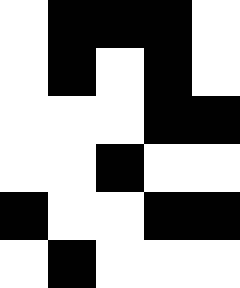[["white", "black", "black", "black", "white"], ["white", "black", "white", "black", "white"], ["white", "white", "white", "black", "black"], ["white", "white", "black", "white", "white"], ["black", "white", "white", "black", "black"], ["white", "black", "white", "white", "white"]]